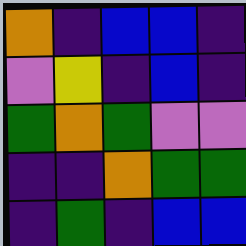[["orange", "indigo", "blue", "blue", "indigo"], ["violet", "yellow", "indigo", "blue", "indigo"], ["green", "orange", "green", "violet", "violet"], ["indigo", "indigo", "orange", "green", "green"], ["indigo", "green", "indigo", "blue", "blue"]]